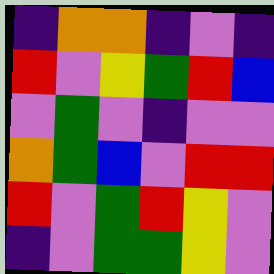[["indigo", "orange", "orange", "indigo", "violet", "indigo"], ["red", "violet", "yellow", "green", "red", "blue"], ["violet", "green", "violet", "indigo", "violet", "violet"], ["orange", "green", "blue", "violet", "red", "red"], ["red", "violet", "green", "red", "yellow", "violet"], ["indigo", "violet", "green", "green", "yellow", "violet"]]